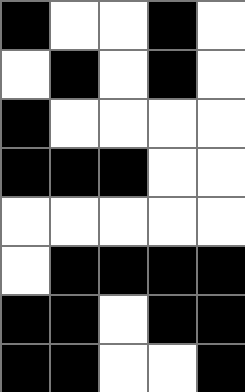[["black", "white", "white", "black", "white"], ["white", "black", "white", "black", "white"], ["black", "white", "white", "white", "white"], ["black", "black", "black", "white", "white"], ["white", "white", "white", "white", "white"], ["white", "black", "black", "black", "black"], ["black", "black", "white", "black", "black"], ["black", "black", "white", "white", "black"]]